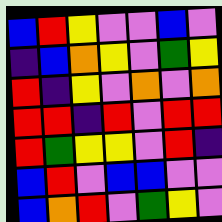[["blue", "red", "yellow", "violet", "violet", "blue", "violet"], ["indigo", "blue", "orange", "yellow", "violet", "green", "yellow"], ["red", "indigo", "yellow", "violet", "orange", "violet", "orange"], ["red", "red", "indigo", "red", "violet", "red", "red"], ["red", "green", "yellow", "yellow", "violet", "red", "indigo"], ["blue", "red", "violet", "blue", "blue", "violet", "violet"], ["blue", "orange", "red", "violet", "green", "yellow", "violet"]]